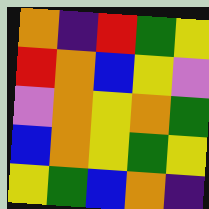[["orange", "indigo", "red", "green", "yellow"], ["red", "orange", "blue", "yellow", "violet"], ["violet", "orange", "yellow", "orange", "green"], ["blue", "orange", "yellow", "green", "yellow"], ["yellow", "green", "blue", "orange", "indigo"]]